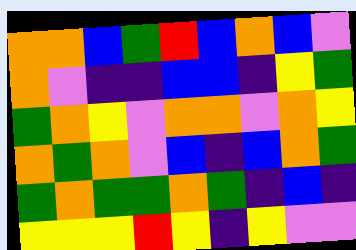[["orange", "orange", "blue", "green", "red", "blue", "orange", "blue", "violet"], ["orange", "violet", "indigo", "indigo", "blue", "blue", "indigo", "yellow", "green"], ["green", "orange", "yellow", "violet", "orange", "orange", "violet", "orange", "yellow"], ["orange", "green", "orange", "violet", "blue", "indigo", "blue", "orange", "green"], ["green", "orange", "green", "green", "orange", "green", "indigo", "blue", "indigo"], ["yellow", "yellow", "yellow", "red", "yellow", "indigo", "yellow", "violet", "violet"]]